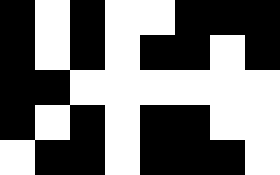[["black", "white", "black", "white", "white", "black", "black", "black"], ["black", "white", "black", "white", "black", "black", "white", "black"], ["black", "black", "white", "white", "white", "white", "white", "white"], ["black", "white", "black", "white", "black", "black", "white", "white"], ["white", "black", "black", "white", "black", "black", "black", "white"]]